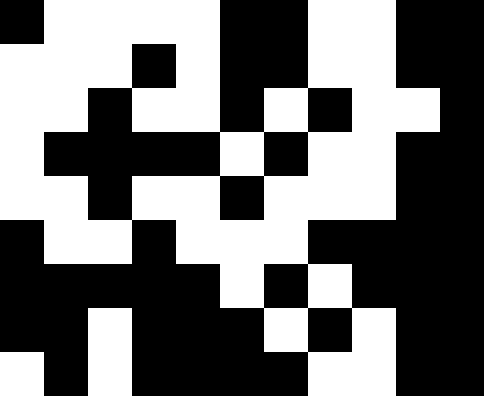[["black", "white", "white", "white", "white", "black", "black", "white", "white", "black", "black"], ["white", "white", "white", "black", "white", "black", "black", "white", "white", "black", "black"], ["white", "white", "black", "white", "white", "black", "white", "black", "white", "white", "black"], ["white", "black", "black", "black", "black", "white", "black", "white", "white", "black", "black"], ["white", "white", "black", "white", "white", "black", "white", "white", "white", "black", "black"], ["black", "white", "white", "black", "white", "white", "white", "black", "black", "black", "black"], ["black", "black", "black", "black", "black", "white", "black", "white", "black", "black", "black"], ["black", "black", "white", "black", "black", "black", "white", "black", "white", "black", "black"], ["white", "black", "white", "black", "black", "black", "black", "white", "white", "black", "black"]]